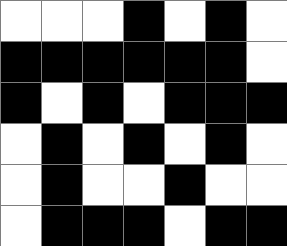[["white", "white", "white", "black", "white", "black", "white"], ["black", "black", "black", "black", "black", "black", "white"], ["black", "white", "black", "white", "black", "black", "black"], ["white", "black", "white", "black", "white", "black", "white"], ["white", "black", "white", "white", "black", "white", "white"], ["white", "black", "black", "black", "white", "black", "black"]]